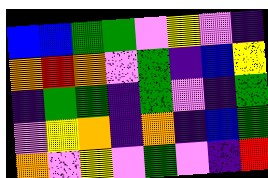[["blue", "blue", "green", "green", "violet", "yellow", "violet", "indigo"], ["orange", "red", "orange", "violet", "green", "indigo", "blue", "yellow"], ["indigo", "green", "green", "indigo", "green", "violet", "indigo", "green"], ["violet", "yellow", "orange", "indigo", "orange", "indigo", "blue", "green"], ["orange", "violet", "yellow", "violet", "green", "violet", "indigo", "red"]]